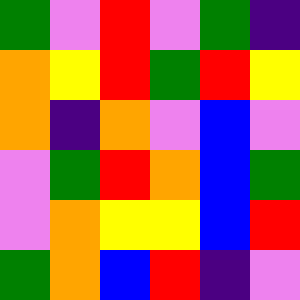[["green", "violet", "red", "violet", "green", "indigo"], ["orange", "yellow", "red", "green", "red", "yellow"], ["orange", "indigo", "orange", "violet", "blue", "violet"], ["violet", "green", "red", "orange", "blue", "green"], ["violet", "orange", "yellow", "yellow", "blue", "red"], ["green", "orange", "blue", "red", "indigo", "violet"]]